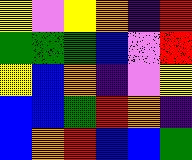[["yellow", "violet", "yellow", "orange", "indigo", "red"], ["green", "green", "green", "blue", "violet", "red"], ["yellow", "blue", "orange", "indigo", "violet", "yellow"], ["blue", "blue", "green", "red", "orange", "indigo"], ["blue", "orange", "red", "blue", "blue", "green"]]